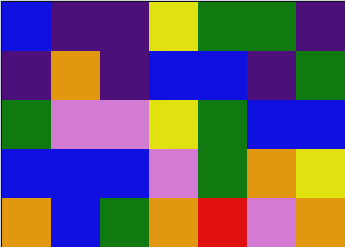[["blue", "indigo", "indigo", "yellow", "green", "green", "indigo"], ["indigo", "orange", "indigo", "blue", "blue", "indigo", "green"], ["green", "violet", "violet", "yellow", "green", "blue", "blue"], ["blue", "blue", "blue", "violet", "green", "orange", "yellow"], ["orange", "blue", "green", "orange", "red", "violet", "orange"]]